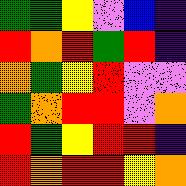[["green", "green", "yellow", "violet", "blue", "indigo"], ["red", "orange", "red", "green", "red", "indigo"], ["orange", "green", "yellow", "red", "violet", "violet"], ["green", "orange", "red", "red", "violet", "orange"], ["red", "green", "yellow", "red", "red", "indigo"], ["red", "orange", "red", "red", "yellow", "orange"]]